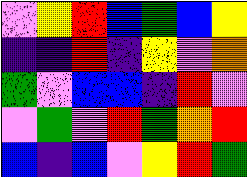[["violet", "yellow", "red", "blue", "green", "blue", "yellow"], ["indigo", "indigo", "red", "indigo", "yellow", "violet", "orange"], ["green", "violet", "blue", "blue", "indigo", "red", "violet"], ["violet", "green", "violet", "red", "green", "orange", "red"], ["blue", "indigo", "blue", "violet", "yellow", "red", "green"]]